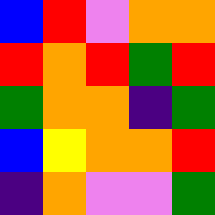[["blue", "red", "violet", "orange", "orange"], ["red", "orange", "red", "green", "red"], ["green", "orange", "orange", "indigo", "green"], ["blue", "yellow", "orange", "orange", "red"], ["indigo", "orange", "violet", "violet", "green"]]